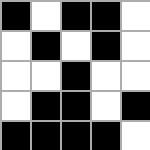[["black", "white", "black", "black", "white"], ["white", "black", "white", "black", "white"], ["white", "white", "black", "white", "white"], ["white", "black", "black", "white", "black"], ["black", "black", "black", "black", "white"]]